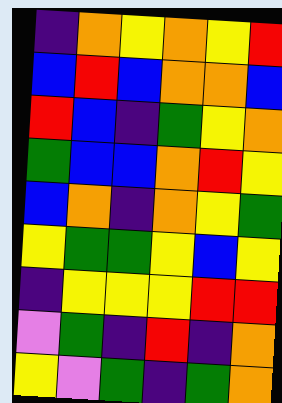[["indigo", "orange", "yellow", "orange", "yellow", "red"], ["blue", "red", "blue", "orange", "orange", "blue"], ["red", "blue", "indigo", "green", "yellow", "orange"], ["green", "blue", "blue", "orange", "red", "yellow"], ["blue", "orange", "indigo", "orange", "yellow", "green"], ["yellow", "green", "green", "yellow", "blue", "yellow"], ["indigo", "yellow", "yellow", "yellow", "red", "red"], ["violet", "green", "indigo", "red", "indigo", "orange"], ["yellow", "violet", "green", "indigo", "green", "orange"]]